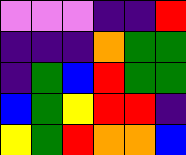[["violet", "violet", "violet", "indigo", "indigo", "red"], ["indigo", "indigo", "indigo", "orange", "green", "green"], ["indigo", "green", "blue", "red", "green", "green"], ["blue", "green", "yellow", "red", "red", "indigo"], ["yellow", "green", "red", "orange", "orange", "blue"]]